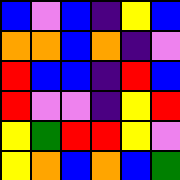[["blue", "violet", "blue", "indigo", "yellow", "blue"], ["orange", "orange", "blue", "orange", "indigo", "violet"], ["red", "blue", "blue", "indigo", "red", "blue"], ["red", "violet", "violet", "indigo", "yellow", "red"], ["yellow", "green", "red", "red", "yellow", "violet"], ["yellow", "orange", "blue", "orange", "blue", "green"]]